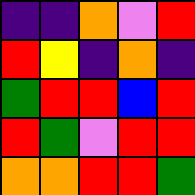[["indigo", "indigo", "orange", "violet", "red"], ["red", "yellow", "indigo", "orange", "indigo"], ["green", "red", "red", "blue", "red"], ["red", "green", "violet", "red", "red"], ["orange", "orange", "red", "red", "green"]]